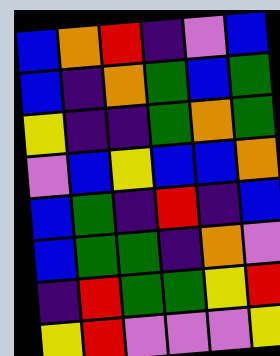[["blue", "orange", "red", "indigo", "violet", "blue"], ["blue", "indigo", "orange", "green", "blue", "green"], ["yellow", "indigo", "indigo", "green", "orange", "green"], ["violet", "blue", "yellow", "blue", "blue", "orange"], ["blue", "green", "indigo", "red", "indigo", "blue"], ["blue", "green", "green", "indigo", "orange", "violet"], ["indigo", "red", "green", "green", "yellow", "red"], ["yellow", "red", "violet", "violet", "violet", "yellow"]]